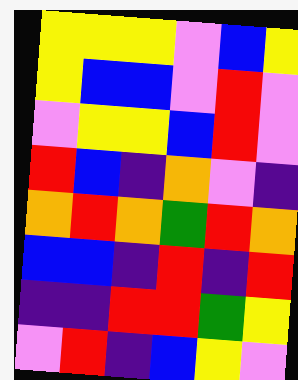[["yellow", "yellow", "yellow", "violet", "blue", "yellow"], ["yellow", "blue", "blue", "violet", "red", "violet"], ["violet", "yellow", "yellow", "blue", "red", "violet"], ["red", "blue", "indigo", "orange", "violet", "indigo"], ["orange", "red", "orange", "green", "red", "orange"], ["blue", "blue", "indigo", "red", "indigo", "red"], ["indigo", "indigo", "red", "red", "green", "yellow"], ["violet", "red", "indigo", "blue", "yellow", "violet"]]